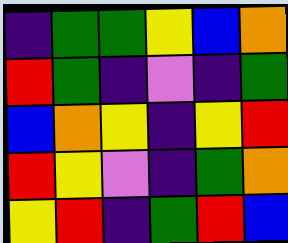[["indigo", "green", "green", "yellow", "blue", "orange"], ["red", "green", "indigo", "violet", "indigo", "green"], ["blue", "orange", "yellow", "indigo", "yellow", "red"], ["red", "yellow", "violet", "indigo", "green", "orange"], ["yellow", "red", "indigo", "green", "red", "blue"]]